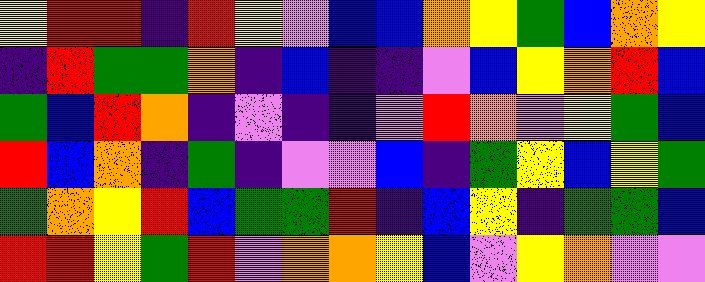[["yellow", "red", "red", "indigo", "red", "yellow", "violet", "blue", "blue", "orange", "yellow", "green", "blue", "orange", "yellow"], ["indigo", "red", "green", "green", "orange", "indigo", "blue", "indigo", "indigo", "violet", "blue", "yellow", "orange", "red", "blue"], ["green", "blue", "red", "orange", "indigo", "violet", "indigo", "indigo", "violet", "red", "orange", "violet", "yellow", "green", "blue"], ["red", "blue", "orange", "indigo", "green", "indigo", "violet", "violet", "blue", "indigo", "green", "yellow", "blue", "yellow", "green"], ["green", "orange", "yellow", "red", "blue", "green", "green", "red", "indigo", "blue", "yellow", "indigo", "green", "green", "blue"], ["red", "red", "yellow", "green", "red", "violet", "orange", "orange", "yellow", "blue", "violet", "yellow", "orange", "violet", "violet"]]